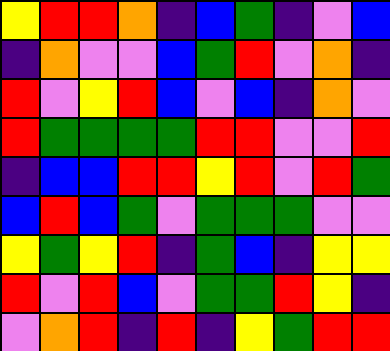[["yellow", "red", "red", "orange", "indigo", "blue", "green", "indigo", "violet", "blue"], ["indigo", "orange", "violet", "violet", "blue", "green", "red", "violet", "orange", "indigo"], ["red", "violet", "yellow", "red", "blue", "violet", "blue", "indigo", "orange", "violet"], ["red", "green", "green", "green", "green", "red", "red", "violet", "violet", "red"], ["indigo", "blue", "blue", "red", "red", "yellow", "red", "violet", "red", "green"], ["blue", "red", "blue", "green", "violet", "green", "green", "green", "violet", "violet"], ["yellow", "green", "yellow", "red", "indigo", "green", "blue", "indigo", "yellow", "yellow"], ["red", "violet", "red", "blue", "violet", "green", "green", "red", "yellow", "indigo"], ["violet", "orange", "red", "indigo", "red", "indigo", "yellow", "green", "red", "red"]]